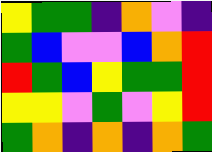[["yellow", "green", "green", "indigo", "orange", "violet", "indigo"], ["green", "blue", "violet", "violet", "blue", "orange", "red"], ["red", "green", "blue", "yellow", "green", "green", "red"], ["yellow", "yellow", "violet", "green", "violet", "yellow", "red"], ["green", "orange", "indigo", "orange", "indigo", "orange", "green"]]